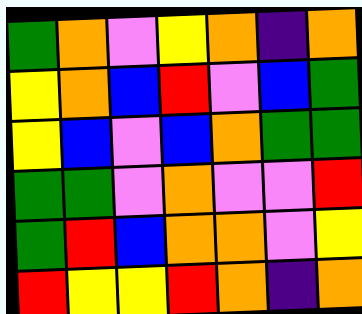[["green", "orange", "violet", "yellow", "orange", "indigo", "orange"], ["yellow", "orange", "blue", "red", "violet", "blue", "green"], ["yellow", "blue", "violet", "blue", "orange", "green", "green"], ["green", "green", "violet", "orange", "violet", "violet", "red"], ["green", "red", "blue", "orange", "orange", "violet", "yellow"], ["red", "yellow", "yellow", "red", "orange", "indigo", "orange"]]